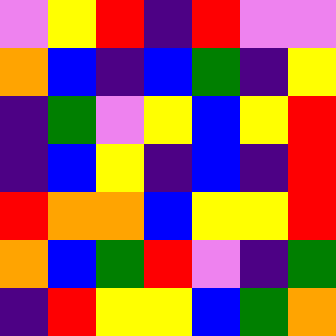[["violet", "yellow", "red", "indigo", "red", "violet", "violet"], ["orange", "blue", "indigo", "blue", "green", "indigo", "yellow"], ["indigo", "green", "violet", "yellow", "blue", "yellow", "red"], ["indigo", "blue", "yellow", "indigo", "blue", "indigo", "red"], ["red", "orange", "orange", "blue", "yellow", "yellow", "red"], ["orange", "blue", "green", "red", "violet", "indigo", "green"], ["indigo", "red", "yellow", "yellow", "blue", "green", "orange"]]